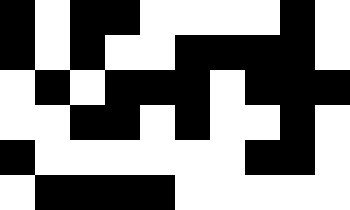[["black", "white", "black", "black", "white", "white", "white", "white", "black", "white"], ["black", "white", "black", "white", "white", "black", "black", "black", "black", "white"], ["white", "black", "white", "black", "black", "black", "white", "black", "black", "black"], ["white", "white", "black", "black", "white", "black", "white", "white", "black", "white"], ["black", "white", "white", "white", "white", "white", "white", "black", "black", "white"], ["white", "black", "black", "black", "black", "white", "white", "white", "white", "white"]]